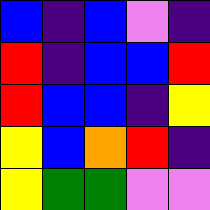[["blue", "indigo", "blue", "violet", "indigo"], ["red", "indigo", "blue", "blue", "red"], ["red", "blue", "blue", "indigo", "yellow"], ["yellow", "blue", "orange", "red", "indigo"], ["yellow", "green", "green", "violet", "violet"]]